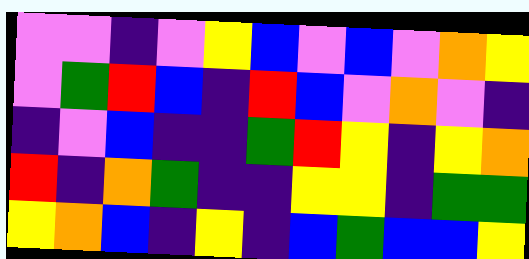[["violet", "violet", "indigo", "violet", "yellow", "blue", "violet", "blue", "violet", "orange", "yellow"], ["violet", "green", "red", "blue", "indigo", "red", "blue", "violet", "orange", "violet", "indigo"], ["indigo", "violet", "blue", "indigo", "indigo", "green", "red", "yellow", "indigo", "yellow", "orange"], ["red", "indigo", "orange", "green", "indigo", "indigo", "yellow", "yellow", "indigo", "green", "green"], ["yellow", "orange", "blue", "indigo", "yellow", "indigo", "blue", "green", "blue", "blue", "yellow"]]